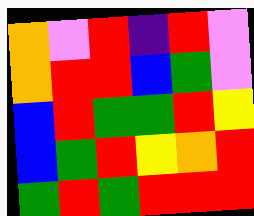[["orange", "violet", "red", "indigo", "red", "violet"], ["orange", "red", "red", "blue", "green", "violet"], ["blue", "red", "green", "green", "red", "yellow"], ["blue", "green", "red", "yellow", "orange", "red"], ["green", "red", "green", "red", "red", "red"]]